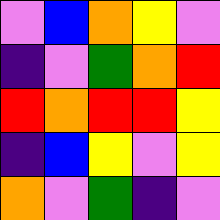[["violet", "blue", "orange", "yellow", "violet"], ["indigo", "violet", "green", "orange", "red"], ["red", "orange", "red", "red", "yellow"], ["indigo", "blue", "yellow", "violet", "yellow"], ["orange", "violet", "green", "indigo", "violet"]]